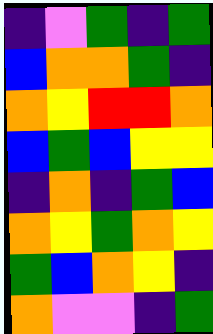[["indigo", "violet", "green", "indigo", "green"], ["blue", "orange", "orange", "green", "indigo"], ["orange", "yellow", "red", "red", "orange"], ["blue", "green", "blue", "yellow", "yellow"], ["indigo", "orange", "indigo", "green", "blue"], ["orange", "yellow", "green", "orange", "yellow"], ["green", "blue", "orange", "yellow", "indigo"], ["orange", "violet", "violet", "indigo", "green"]]